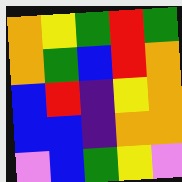[["orange", "yellow", "green", "red", "green"], ["orange", "green", "blue", "red", "orange"], ["blue", "red", "indigo", "yellow", "orange"], ["blue", "blue", "indigo", "orange", "orange"], ["violet", "blue", "green", "yellow", "violet"]]